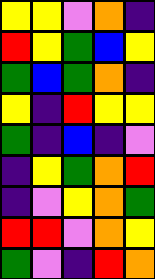[["yellow", "yellow", "violet", "orange", "indigo"], ["red", "yellow", "green", "blue", "yellow"], ["green", "blue", "green", "orange", "indigo"], ["yellow", "indigo", "red", "yellow", "yellow"], ["green", "indigo", "blue", "indigo", "violet"], ["indigo", "yellow", "green", "orange", "red"], ["indigo", "violet", "yellow", "orange", "green"], ["red", "red", "violet", "orange", "yellow"], ["green", "violet", "indigo", "red", "orange"]]